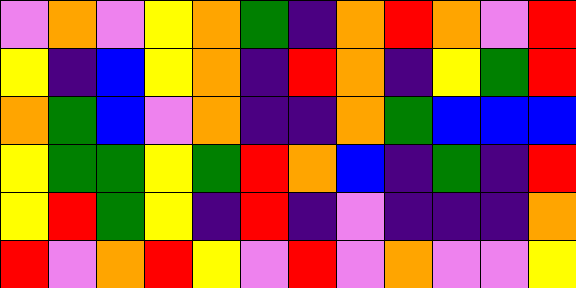[["violet", "orange", "violet", "yellow", "orange", "green", "indigo", "orange", "red", "orange", "violet", "red"], ["yellow", "indigo", "blue", "yellow", "orange", "indigo", "red", "orange", "indigo", "yellow", "green", "red"], ["orange", "green", "blue", "violet", "orange", "indigo", "indigo", "orange", "green", "blue", "blue", "blue"], ["yellow", "green", "green", "yellow", "green", "red", "orange", "blue", "indigo", "green", "indigo", "red"], ["yellow", "red", "green", "yellow", "indigo", "red", "indigo", "violet", "indigo", "indigo", "indigo", "orange"], ["red", "violet", "orange", "red", "yellow", "violet", "red", "violet", "orange", "violet", "violet", "yellow"]]